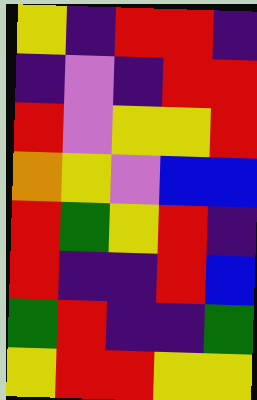[["yellow", "indigo", "red", "red", "indigo"], ["indigo", "violet", "indigo", "red", "red"], ["red", "violet", "yellow", "yellow", "red"], ["orange", "yellow", "violet", "blue", "blue"], ["red", "green", "yellow", "red", "indigo"], ["red", "indigo", "indigo", "red", "blue"], ["green", "red", "indigo", "indigo", "green"], ["yellow", "red", "red", "yellow", "yellow"]]